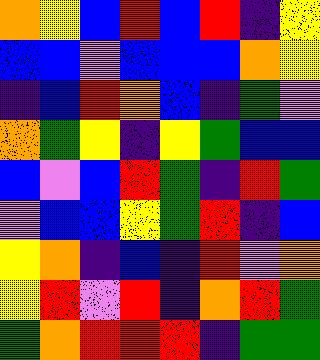[["orange", "yellow", "blue", "red", "blue", "red", "indigo", "yellow"], ["blue", "blue", "violet", "blue", "blue", "blue", "orange", "yellow"], ["indigo", "blue", "red", "orange", "blue", "indigo", "green", "violet"], ["orange", "green", "yellow", "indigo", "yellow", "green", "blue", "blue"], ["blue", "violet", "blue", "red", "green", "indigo", "red", "green"], ["violet", "blue", "blue", "yellow", "green", "red", "indigo", "blue"], ["yellow", "orange", "indigo", "blue", "indigo", "red", "violet", "orange"], ["yellow", "red", "violet", "red", "indigo", "orange", "red", "green"], ["green", "orange", "red", "red", "red", "indigo", "green", "green"]]